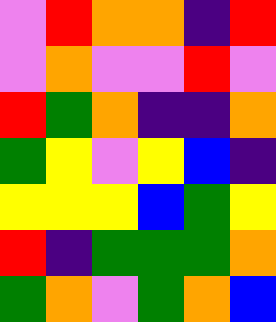[["violet", "red", "orange", "orange", "indigo", "red"], ["violet", "orange", "violet", "violet", "red", "violet"], ["red", "green", "orange", "indigo", "indigo", "orange"], ["green", "yellow", "violet", "yellow", "blue", "indigo"], ["yellow", "yellow", "yellow", "blue", "green", "yellow"], ["red", "indigo", "green", "green", "green", "orange"], ["green", "orange", "violet", "green", "orange", "blue"]]